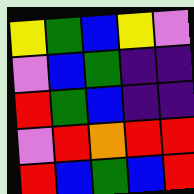[["yellow", "green", "blue", "yellow", "violet"], ["violet", "blue", "green", "indigo", "indigo"], ["red", "green", "blue", "indigo", "indigo"], ["violet", "red", "orange", "red", "red"], ["red", "blue", "green", "blue", "red"]]